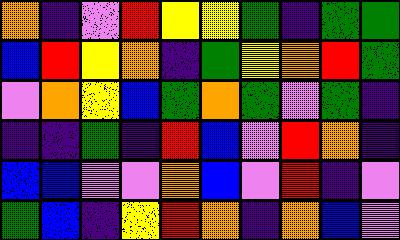[["orange", "indigo", "violet", "red", "yellow", "yellow", "green", "indigo", "green", "green"], ["blue", "red", "yellow", "orange", "indigo", "green", "yellow", "orange", "red", "green"], ["violet", "orange", "yellow", "blue", "green", "orange", "green", "violet", "green", "indigo"], ["indigo", "indigo", "green", "indigo", "red", "blue", "violet", "red", "orange", "indigo"], ["blue", "blue", "violet", "violet", "orange", "blue", "violet", "red", "indigo", "violet"], ["green", "blue", "indigo", "yellow", "red", "orange", "indigo", "orange", "blue", "violet"]]